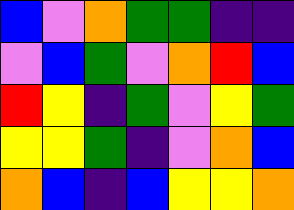[["blue", "violet", "orange", "green", "green", "indigo", "indigo"], ["violet", "blue", "green", "violet", "orange", "red", "blue"], ["red", "yellow", "indigo", "green", "violet", "yellow", "green"], ["yellow", "yellow", "green", "indigo", "violet", "orange", "blue"], ["orange", "blue", "indigo", "blue", "yellow", "yellow", "orange"]]